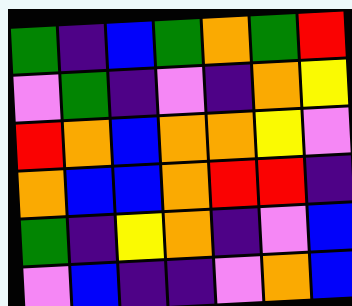[["green", "indigo", "blue", "green", "orange", "green", "red"], ["violet", "green", "indigo", "violet", "indigo", "orange", "yellow"], ["red", "orange", "blue", "orange", "orange", "yellow", "violet"], ["orange", "blue", "blue", "orange", "red", "red", "indigo"], ["green", "indigo", "yellow", "orange", "indigo", "violet", "blue"], ["violet", "blue", "indigo", "indigo", "violet", "orange", "blue"]]